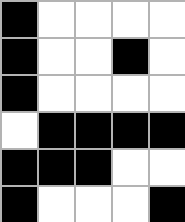[["black", "white", "white", "white", "white"], ["black", "white", "white", "black", "white"], ["black", "white", "white", "white", "white"], ["white", "black", "black", "black", "black"], ["black", "black", "black", "white", "white"], ["black", "white", "white", "white", "black"]]